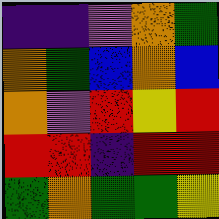[["indigo", "indigo", "violet", "orange", "green"], ["orange", "green", "blue", "orange", "blue"], ["orange", "violet", "red", "yellow", "red"], ["red", "red", "indigo", "red", "red"], ["green", "orange", "green", "green", "yellow"]]